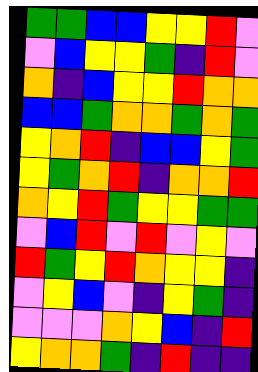[["green", "green", "blue", "blue", "yellow", "yellow", "red", "violet"], ["violet", "blue", "yellow", "yellow", "green", "indigo", "red", "violet"], ["orange", "indigo", "blue", "yellow", "yellow", "red", "orange", "orange"], ["blue", "blue", "green", "orange", "orange", "green", "orange", "green"], ["yellow", "orange", "red", "indigo", "blue", "blue", "yellow", "green"], ["yellow", "green", "orange", "red", "indigo", "orange", "orange", "red"], ["orange", "yellow", "red", "green", "yellow", "yellow", "green", "green"], ["violet", "blue", "red", "violet", "red", "violet", "yellow", "violet"], ["red", "green", "yellow", "red", "orange", "yellow", "yellow", "indigo"], ["violet", "yellow", "blue", "violet", "indigo", "yellow", "green", "indigo"], ["violet", "violet", "violet", "orange", "yellow", "blue", "indigo", "red"], ["yellow", "orange", "orange", "green", "indigo", "red", "indigo", "indigo"]]